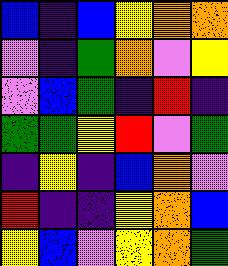[["blue", "indigo", "blue", "yellow", "orange", "orange"], ["violet", "indigo", "green", "orange", "violet", "yellow"], ["violet", "blue", "green", "indigo", "red", "indigo"], ["green", "green", "yellow", "red", "violet", "green"], ["indigo", "yellow", "indigo", "blue", "orange", "violet"], ["red", "indigo", "indigo", "yellow", "orange", "blue"], ["yellow", "blue", "violet", "yellow", "orange", "green"]]